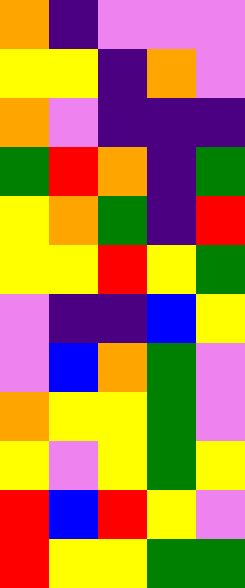[["orange", "indigo", "violet", "violet", "violet"], ["yellow", "yellow", "indigo", "orange", "violet"], ["orange", "violet", "indigo", "indigo", "indigo"], ["green", "red", "orange", "indigo", "green"], ["yellow", "orange", "green", "indigo", "red"], ["yellow", "yellow", "red", "yellow", "green"], ["violet", "indigo", "indigo", "blue", "yellow"], ["violet", "blue", "orange", "green", "violet"], ["orange", "yellow", "yellow", "green", "violet"], ["yellow", "violet", "yellow", "green", "yellow"], ["red", "blue", "red", "yellow", "violet"], ["red", "yellow", "yellow", "green", "green"]]